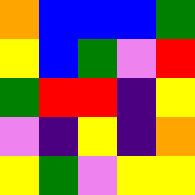[["orange", "blue", "blue", "blue", "green"], ["yellow", "blue", "green", "violet", "red"], ["green", "red", "red", "indigo", "yellow"], ["violet", "indigo", "yellow", "indigo", "orange"], ["yellow", "green", "violet", "yellow", "yellow"]]